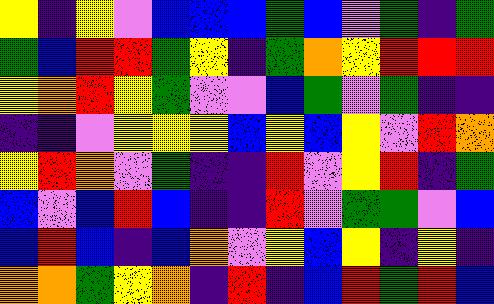[["yellow", "indigo", "yellow", "violet", "blue", "blue", "blue", "green", "blue", "violet", "green", "indigo", "green"], ["green", "blue", "red", "red", "green", "yellow", "indigo", "green", "orange", "yellow", "red", "red", "red"], ["yellow", "orange", "red", "yellow", "green", "violet", "violet", "blue", "green", "violet", "green", "indigo", "indigo"], ["indigo", "indigo", "violet", "yellow", "yellow", "yellow", "blue", "yellow", "blue", "yellow", "violet", "red", "orange"], ["yellow", "red", "orange", "violet", "green", "indigo", "indigo", "red", "violet", "yellow", "red", "indigo", "green"], ["blue", "violet", "blue", "red", "blue", "indigo", "indigo", "red", "violet", "green", "green", "violet", "blue"], ["blue", "red", "blue", "indigo", "blue", "orange", "violet", "yellow", "blue", "yellow", "indigo", "yellow", "indigo"], ["orange", "orange", "green", "yellow", "orange", "indigo", "red", "indigo", "blue", "red", "green", "red", "blue"]]